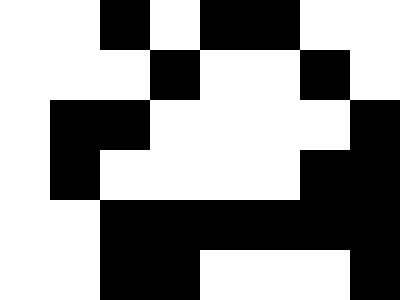[["white", "white", "black", "white", "black", "black", "white", "white"], ["white", "white", "white", "black", "white", "white", "black", "white"], ["white", "black", "black", "white", "white", "white", "white", "black"], ["white", "black", "white", "white", "white", "white", "black", "black"], ["white", "white", "black", "black", "black", "black", "black", "black"], ["white", "white", "black", "black", "white", "white", "white", "black"]]